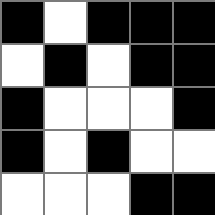[["black", "white", "black", "black", "black"], ["white", "black", "white", "black", "black"], ["black", "white", "white", "white", "black"], ["black", "white", "black", "white", "white"], ["white", "white", "white", "black", "black"]]